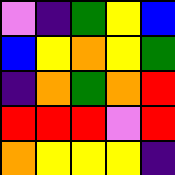[["violet", "indigo", "green", "yellow", "blue"], ["blue", "yellow", "orange", "yellow", "green"], ["indigo", "orange", "green", "orange", "red"], ["red", "red", "red", "violet", "red"], ["orange", "yellow", "yellow", "yellow", "indigo"]]